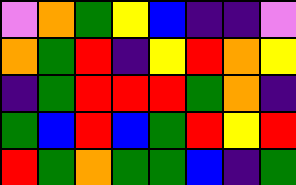[["violet", "orange", "green", "yellow", "blue", "indigo", "indigo", "violet"], ["orange", "green", "red", "indigo", "yellow", "red", "orange", "yellow"], ["indigo", "green", "red", "red", "red", "green", "orange", "indigo"], ["green", "blue", "red", "blue", "green", "red", "yellow", "red"], ["red", "green", "orange", "green", "green", "blue", "indigo", "green"]]